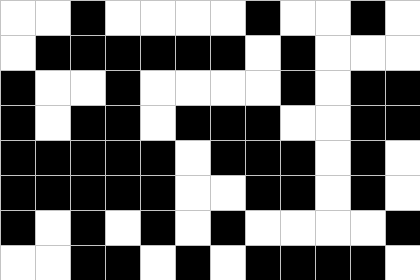[["white", "white", "black", "white", "white", "white", "white", "black", "white", "white", "black", "white"], ["white", "black", "black", "black", "black", "black", "black", "white", "black", "white", "white", "white"], ["black", "white", "white", "black", "white", "white", "white", "white", "black", "white", "black", "black"], ["black", "white", "black", "black", "white", "black", "black", "black", "white", "white", "black", "black"], ["black", "black", "black", "black", "black", "white", "black", "black", "black", "white", "black", "white"], ["black", "black", "black", "black", "black", "white", "white", "black", "black", "white", "black", "white"], ["black", "white", "black", "white", "black", "white", "black", "white", "white", "white", "white", "black"], ["white", "white", "black", "black", "white", "black", "white", "black", "black", "black", "black", "white"]]